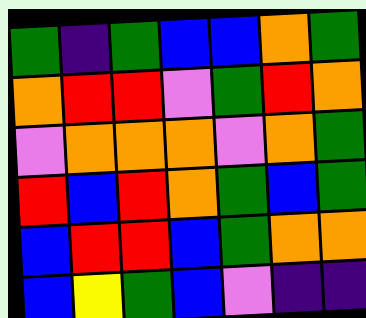[["green", "indigo", "green", "blue", "blue", "orange", "green"], ["orange", "red", "red", "violet", "green", "red", "orange"], ["violet", "orange", "orange", "orange", "violet", "orange", "green"], ["red", "blue", "red", "orange", "green", "blue", "green"], ["blue", "red", "red", "blue", "green", "orange", "orange"], ["blue", "yellow", "green", "blue", "violet", "indigo", "indigo"]]